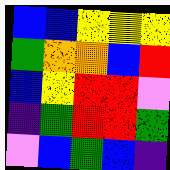[["blue", "blue", "yellow", "yellow", "yellow"], ["green", "orange", "orange", "blue", "red"], ["blue", "yellow", "red", "red", "violet"], ["indigo", "green", "red", "red", "green"], ["violet", "blue", "green", "blue", "indigo"]]